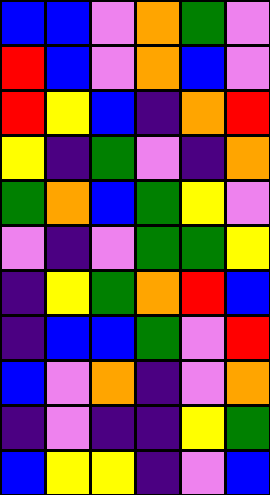[["blue", "blue", "violet", "orange", "green", "violet"], ["red", "blue", "violet", "orange", "blue", "violet"], ["red", "yellow", "blue", "indigo", "orange", "red"], ["yellow", "indigo", "green", "violet", "indigo", "orange"], ["green", "orange", "blue", "green", "yellow", "violet"], ["violet", "indigo", "violet", "green", "green", "yellow"], ["indigo", "yellow", "green", "orange", "red", "blue"], ["indigo", "blue", "blue", "green", "violet", "red"], ["blue", "violet", "orange", "indigo", "violet", "orange"], ["indigo", "violet", "indigo", "indigo", "yellow", "green"], ["blue", "yellow", "yellow", "indigo", "violet", "blue"]]